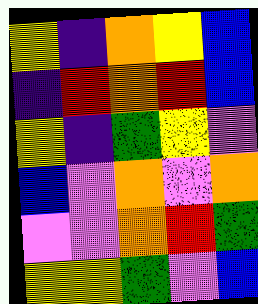[["yellow", "indigo", "orange", "yellow", "blue"], ["indigo", "red", "orange", "red", "blue"], ["yellow", "indigo", "green", "yellow", "violet"], ["blue", "violet", "orange", "violet", "orange"], ["violet", "violet", "orange", "red", "green"], ["yellow", "yellow", "green", "violet", "blue"]]